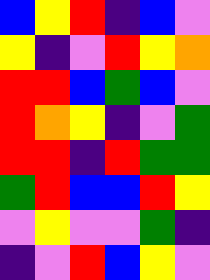[["blue", "yellow", "red", "indigo", "blue", "violet"], ["yellow", "indigo", "violet", "red", "yellow", "orange"], ["red", "red", "blue", "green", "blue", "violet"], ["red", "orange", "yellow", "indigo", "violet", "green"], ["red", "red", "indigo", "red", "green", "green"], ["green", "red", "blue", "blue", "red", "yellow"], ["violet", "yellow", "violet", "violet", "green", "indigo"], ["indigo", "violet", "red", "blue", "yellow", "violet"]]